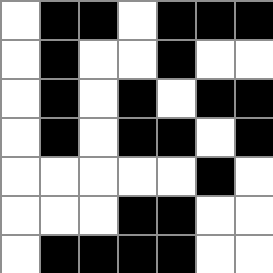[["white", "black", "black", "white", "black", "black", "black"], ["white", "black", "white", "white", "black", "white", "white"], ["white", "black", "white", "black", "white", "black", "black"], ["white", "black", "white", "black", "black", "white", "black"], ["white", "white", "white", "white", "white", "black", "white"], ["white", "white", "white", "black", "black", "white", "white"], ["white", "black", "black", "black", "black", "white", "white"]]